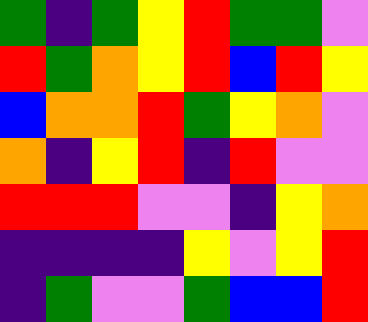[["green", "indigo", "green", "yellow", "red", "green", "green", "violet"], ["red", "green", "orange", "yellow", "red", "blue", "red", "yellow"], ["blue", "orange", "orange", "red", "green", "yellow", "orange", "violet"], ["orange", "indigo", "yellow", "red", "indigo", "red", "violet", "violet"], ["red", "red", "red", "violet", "violet", "indigo", "yellow", "orange"], ["indigo", "indigo", "indigo", "indigo", "yellow", "violet", "yellow", "red"], ["indigo", "green", "violet", "violet", "green", "blue", "blue", "red"]]